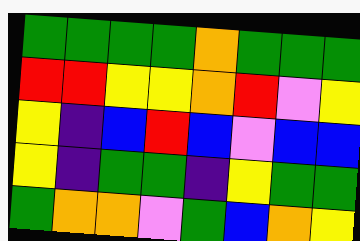[["green", "green", "green", "green", "orange", "green", "green", "green"], ["red", "red", "yellow", "yellow", "orange", "red", "violet", "yellow"], ["yellow", "indigo", "blue", "red", "blue", "violet", "blue", "blue"], ["yellow", "indigo", "green", "green", "indigo", "yellow", "green", "green"], ["green", "orange", "orange", "violet", "green", "blue", "orange", "yellow"]]